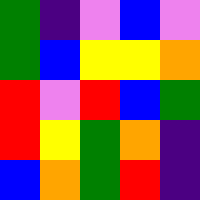[["green", "indigo", "violet", "blue", "violet"], ["green", "blue", "yellow", "yellow", "orange"], ["red", "violet", "red", "blue", "green"], ["red", "yellow", "green", "orange", "indigo"], ["blue", "orange", "green", "red", "indigo"]]